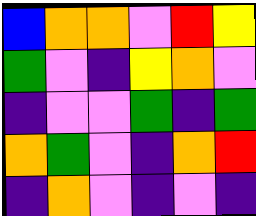[["blue", "orange", "orange", "violet", "red", "yellow"], ["green", "violet", "indigo", "yellow", "orange", "violet"], ["indigo", "violet", "violet", "green", "indigo", "green"], ["orange", "green", "violet", "indigo", "orange", "red"], ["indigo", "orange", "violet", "indigo", "violet", "indigo"]]